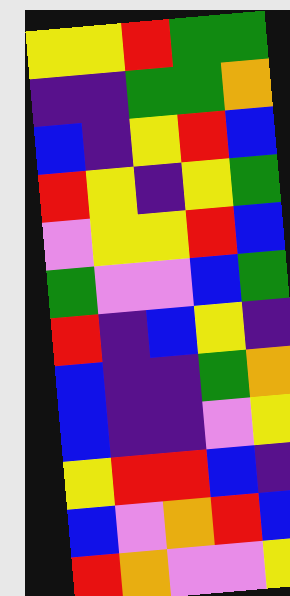[["yellow", "yellow", "red", "green", "green"], ["indigo", "indigo", "green", "green", "orange"], ["blue", "indigo", "yellow", "red", "blue"], ["red", "yellow", "indigo", "yellow", "green"], ["violet", "yellow", "yellow", "red", "blue"], ["green", "violet", "violet", "blue", "green"], ["red", "indigo", "blue", "yellow", "indigo"], ["blue", "indigo", "indigo", "green", "orange"], ["blue", "indigo", "indigo", "violet", "yellow"], ["yellow", "red", "red", "blue", "indigo"], ["blue", "violet", "orange", "red", "blue"], ["red", "orange", "violet", "violet", "yellow"]]